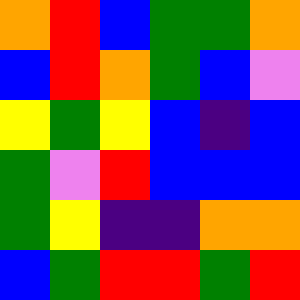[["orange", "red", "blue", "green", "green", "orange"], ["blue", "red", "orange", "green", "blue", "violet"], ["yellow", "green", "yellow", "blue", "indigo", "blue"], ["green", "violet", "red", "blue", "blue", "blue"], ["green", "yellow", "indigo", "indigo", "orange", "orange"], ["blue", "green", "red", "red", "green", "red"]]